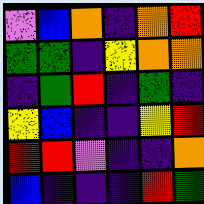[["violet", "blue", "orange", "indigo", "orange", "red"], ["green", "green", "indigo", "yellow", "orange", "orange"], ["indigo", "green", "red", "indigo", "green", "indigo"], ["yellow", "blue", "indigo", "indigo", "yellow", "red"], ["red", "red", "violet", "indigo", "indigo", "orange"], ["blue", "indigo", "indigo", "indigo", "red", "green"]]